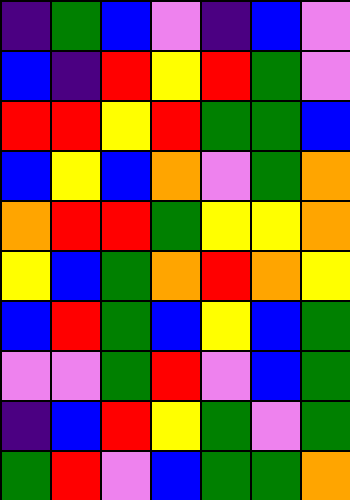[["indigo", "green", "blue", "violet", "indigo", "blue", "violet"], ["blue", "indigo", "red", "yellow", "red", "green", "violet"], ["red", "red", "yellow", "red", "green", "green", "blue"], ["blue", "yellow", "blue", "orange", "violet", "green", "orange"], ["orange", "red", "red", "green", "yellow", "yellow", "orange"], ["yellow", "blue", "green", "orange", "red", "orange", "yellow"], ["blue", "red", "green", "blue", "yellow", "blue", "green"], ["violet", "violet", "green", "red", "violet", "blue", "green"], ["indigo", "blue", "red", "yellow", "green", "violet", "green"], ["green", "red", "violet", "blue", "green", "green", "orange"]]